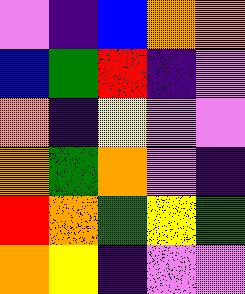[["violet", "indigo", "blue", "orange", "orange"], ["blue", "green", "red", "indigo", "violet"], ["orange", "indigo", "yellow", "violet", "violet"], ["orange", "green", "orange", "violet", "indigo"], ["red", "orange", "green", "yellow", "green"], ["orange", "yellow", "indigo", "violet", "violet"]]